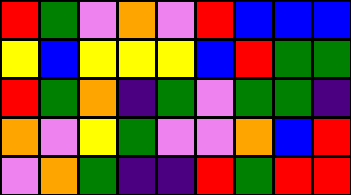[["red", "green", "violet", "orange", "violet", "red", "blue", "blue", "blue"], ["yellow", "blue", "yellow", "yellow", "yellow", "blue", "red", "green", "green"], ["red", "green", "orange", "indigo", "green", "violet", "green", "green", "indigo"], ["orange", "violet", "yellow", "green", "violet", "violet", "orange", "blue", "red"], ["violet", "orange", "green", "indigo", "indigo", "red", "green", "red", "red"]]